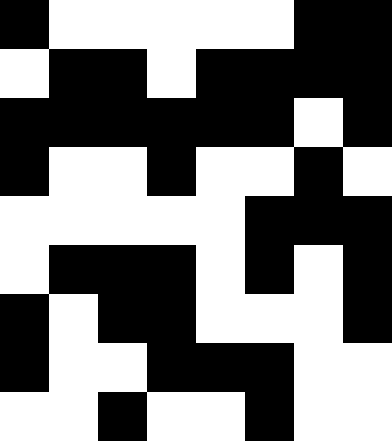[["black", "white", "white", "white", "white", "white", "black", "black"], ["white", "black", "black", "white", "black", "black", "black", "black"], ["black", "black", "black", "black", "black", "black", "white", "black"], ["black", "white", "white", "black", "white", "white", "black", "white"], ["white", "white", "white", "white", "white", "black", "black", "black"], ["white", "black", "black", "black", "white", "black", "white", "black"], ["black", "white", "black", "black", "white", "white", "white", "black"], ["black", "white", "white", "black", "black", "black", "white", "white"], ["white", "white", "black", "white", "white", "black", "white", "white"]]